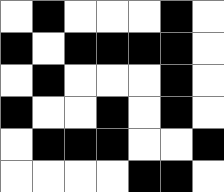[["white", "black", "white", "white", "white", "black", "white"], ["black", "white", "black", "black", "black", "black", "white"], ["white", "black", "white", "white", "white", "black", "white"], ["black", "white", "white", "black", "white", "black", "white"], ["white", "black", "black", "black", "white", "white", "black"], ["white", "white", "white", "white", "black", "black", "white"]]